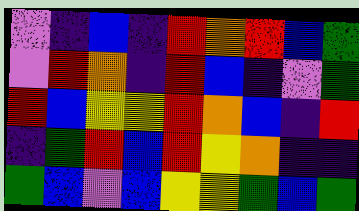[["violet", "indigo", "blue", "indigo", "red", "orange", "red", "blue", "green"], ["violet", "red", "orange", "indigo", "red", "blue", "indigo", "violet", "green"], ["red", "blue", "yellow", "yellow", "red", "orange", "blue", "indigo", "red"], ["indigo", "green", "red", "blue", "red", "yellow", "orange", "indigo", "indigo"], ["green", "blue", "violet", "blue", "yellow", "yellow", "green", "blue", "green"]]